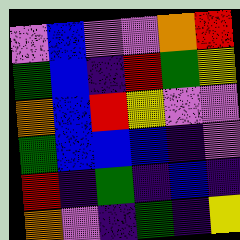[["violet", "blue", "violet", "violet", "orange", "red"], ["green", "blue", "indigo", "red", "green", "yellow"], ["orange", "blue", "red", "yellow", "violet", "violet"], ["green", "blue", "blue", "blue", "indigo", "violet"], ["red", "indigo", "green", "indigo", "blue", "indigo"], ["orange", "violet", "indigo", "green", "indigo", "yellow"]]